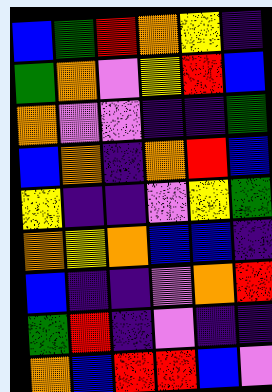[["blue", "green", "red", "orange", "yellow", "indigo"], ["green", "orange", "violet", "yellow", "red", "blue"], ["orange", "violet", "violet", "indigo", "indigo", "green"], ["blue", "orange", "indigo", "orange", "red", "blue"], ["yellow", "indigo", "indigo", "violet", "yellow", "green"], ["orange", "yellow", "orange", "blue", "blue", "indigo"], ["blue", "indigo", "indigo", "violet", "orange", "red"], ["green", "red", "indigo", "violet", "indigo", "indigo"], ["orange", "blue", "red", "red", "blue", "violet"]]